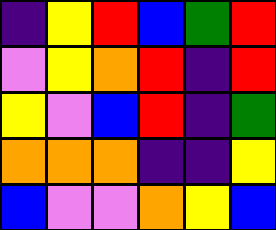[["indigo", "yellow", "red", "blue", "green", "red"], ["violet", "yellow", "orange", "red", "indigo", "red"], ["yellow", "violet", "blue", "red", "indigo", "green"], ["orange", "orange", "orange", "indigo", "indigo", "yellow"], ["blue", "violet", "violet", "orange", "yellow", "blue"]]